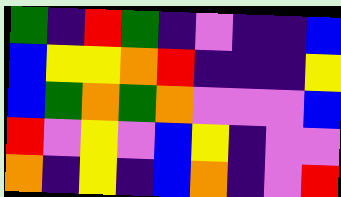[["green", "indigo", "red", "green", "indigo", "violet", "indigo", "indigo", "blue"], ["blue", "yellow", "yellow", "orange", "red", "indigo", "indigo", "indigo", "yellow"], ["blue", "green", "orange", "green", "orange", "violet", "violet", "violet", "blue"], ["red", "violet", "yellow", "violet", "blue", "yellow", "indigo", "violet", "violet"], ["orange", "indigo", "yellow", "indigo", "blue", "orange", "indigo", "violet", "red"]]